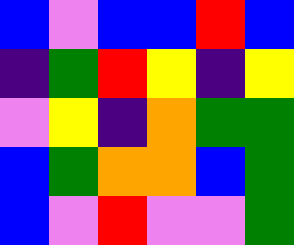[["blue", "violet", "blue", "blue", "red", "blue"], ["indigo", "green", "red", "yellow", "indigo", "yellow"], ["violet", "yellow", "indigo", "orange", "green", "green"], ["blue", "green", "orange", "orange", "blue", "green"], ["blue", "violet", "red", "violet", "violet", "green"]]